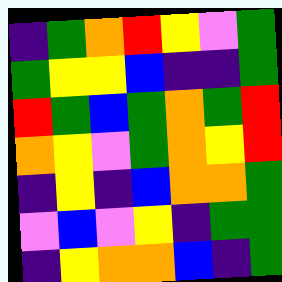[["indigo", "green", "orange", "red", "yellow", "violet", "green"], ["green", "yellow", "yellow", "blue", "indigo", "indigo", "green"], ["red", "green", "blue", "green", "orange", "green", "red"], ["orange", "yellow", "violet", "green", "orange", "yellow", "red"], ["indigo", "yellow", "indigo", "blue", "orange", "orange", "green"], ["violet", "blue", "violet", "yellow", "indigo", "green", "green"], ["indigo", "yellow", "orange", "orange", "blue", "indigo", "green"]]